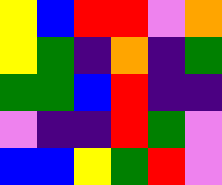[["yellow", "blue", "red", "red", "violet", "orange"], ["yellow", "green", "indigo", "orange", "indigo", "green"], ["green", "green", "blue", "red", "indigo", "indigo"], ["violet", "indigo", "indigo", "red", "green", "violet"], ["blue", "blue", "yellow", "green", "red", "violet"]]